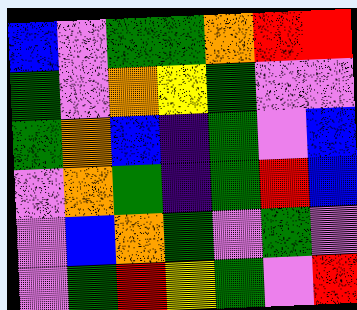[["blue", "violet", "green", "green", "orange", "red", "red"], ["green", "violet", "orange", "yellow", "green", "violet", "violet"], ["green", "orange", "blue", "indigo", "green", "violet", "blue"], ["violet", "orange", "green", "indigo", "green", "red", "blue"], ["violet", "blue", "orange", "green", "violet", "green", "violet"], ["violet", "green", "red", "yellow", "green", "violet", "red"]]